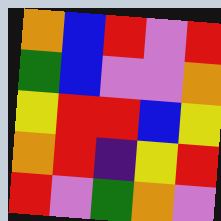[["orange", "blue", "red", "violet", "red"], ["green", "blue", "violet", "violet", "orange"], ["yellow", "red", "red", "blue", "yellow"], ["orange", "red", "indigo", "yellow", "red"], ["red", "violet", "green", "orange", "violet"]]